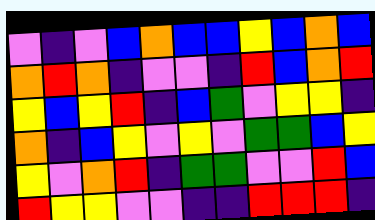[["violet", "indigo", "violet", "blue", "orange", "blue", "blue", "yellow", "blue", "orange", "blue"], ["orange", "red", "orange", "indigo", "violet", "violet", "indigo", "red", "blue", "orange", "red"], ["yellow", "blue", "yellow", "red", "indigo", "blue", "green", "violet", "yellow", "yellow", "indigo"], ["orange", "indigo", "blue", "yellow", "violet", "yellow", "violet", "green", "green", "blue", "yellow"], ["yellow", "violet", "orange", "red", "indigo", "green", "green", "violet", "violet", "red", "blue"], ["red", "yellow", "yellow", "violet", "violet", "indigo", "indigo", "red", "red", "red", "indigo"]]